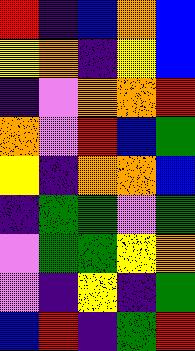[["red", "indigo", "blue", "orange", "blue"], ["yellow", "orange", "indigo", "yellow", "blue"], ["indigo", "violet", "orange", "orange", "red"], ["orange", "violet", "red", "blue", "green"], ["yellow", "indigo", "orange", "orange", "blue"], ["indigo", "green", "green", "violet", "green"], ["violet", "green", "green", "yellow", "orange"], ["violet", "indigo", "yellow", "indigo", "green"], ["blue", "red", "indigo", "green", "red"]]